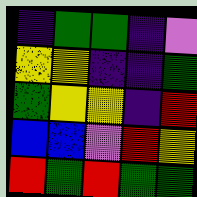[["indigo", "green", "green", "indigo", "violet"], ["yellow", "yellow", "indigo", "indigo", "green"], ["green", "yellow", "yellow", "indigo", "red"], ["blue", "blue", "violet", "red", "yellow"], ["red", "green", "red", "green", "green"]]